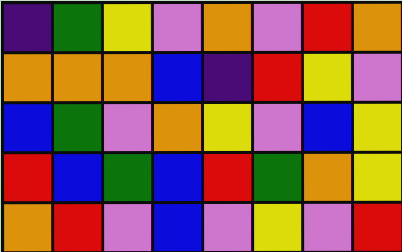[["indigo", "green", "yellow", "violet", "orange", "violet", "red", "orange"], ["orange", "orange", "orange", "blue", "indigo", "red", "yellow", "violet"], ["blue", "green", "violet", "orange", "yellow", "violet", "blue", "yellow"], ["red", "blue", "green", "blue", "red", "green", "orange", "yellow"], ["orange", "red", "violet", "blue", "violet", "yellow", "violet", "red"]]